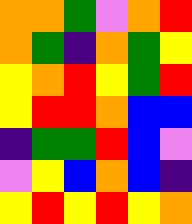[["orange", "orange", "green", "violet", "orange", "red"], ["orange", "green", "indigo", "orange", "green", "yellow"], ["yellow", "orange", "red", "yellow", "green", "red"], ["yellow", "red", "red", "orange", "blue", "blue"], ["indigo", "green", "green", "red", "blue", "violet"], ["violet", "yellow", "blue", "orange", "blue", "indigo"], ["yellow", "red", "yellow", "red", "yellow", "orange"]]